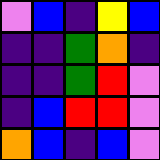[["violet", "blue", "indigo", "yellow", "blue"], ["indigo", "indigo", "green", "orange", "indigo"], ["indigo", "indigo", "green", "red", "violet"], ["indigo", "blue", "red", "red", "violet"], ["orange", "blue", "indigo", "blue", "violet"]]